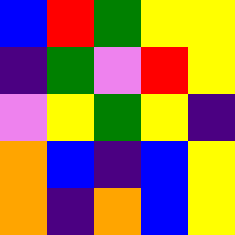[["blue", "red", "green", "yellow", "yellow"], ["indigo", "green", "violet", "red", "yellow"], ["violet", "yellow", "green", "yellow", "indigo"], ["orange", "blue", "indigo", "blue", "yellow"], ["orange", "indigo", "orange", "blue", "yellow"]]